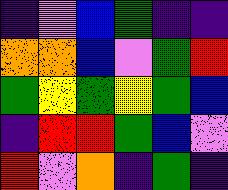[["indigo", "violet", "blue", "green", "indigo", "indigo"], ["orange", "orange", "blue", "violet", "green", "red"], ["green", "yellow", "green", "yellow", "green", "blue"], ["indigo", "red", "red", "green", "blue", "violet"], ["red", "violet", "orange", "indigo", "green", "indigo"]]